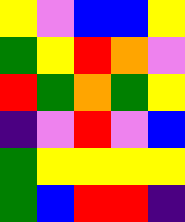[["yellow", "violet", "blue", "blue", "yellow"], ["green", "yellow", "red", "orange", "violet"], ["red", "green", "orange", "green", "yellow"], ["indigo", "violet", "red", "violet", "blue"], ["green", "yellow", "yellow", "yellow", "yellow"], ["green", "blue", "red", "red", "indigo"]]